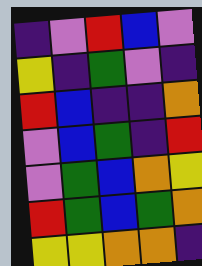[["indigo", "violet", "red", "blue", "violet"], ["yellow", "indigo", "green", "violet", "indigo"], ["red", "blue", "indigo", "indigo", "orange"], ["violet", "blue", "green", "indigo", "red"], ["violet", "green", "blue", "orange", "yellow"], ["red", "green", "blue", "green", "orange"], ["yellow", "yellow", "orange", "orange", "indigo"]]